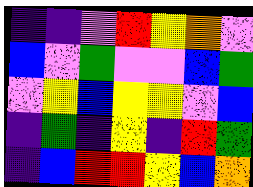[["indigo", "indigo", "violet", "red", "yellow", "orange", "violet"], ["blue", "violet", "green", "violet", "violet", "blue", "green"], ["violet", "yellow", "blue", "yellow", "yellow", "violet", "blue"], ["indigo", "green", "indigo", "yellow", "indigo", "red", "green"], ["indigo", "blue", "red", "red", "yellow", "blue", "orange"]]